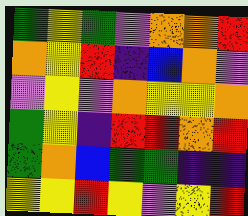[["green", "yellow", "green", "violet", "orange", "orange", "red"], ["orange", "yellow", "red", "indigo", "blue", "orange", "violet"], ["violet", "yellow", "violet", "orange", "yellow", "yellow", "orange"], ["green", "yellow", "indigo", "red", "red", "orange", "red"], ["green", "orange", "blue", "green", "green", "indigo", "indigo"], ["yellow", "yellow", "red", "yellow", "violet", "yellow", "red"]]